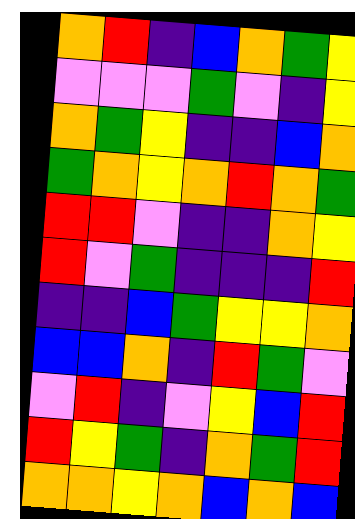[["orange", "red", "indigo", "blue", "orange", "green", "yellow"], ["violet", "violet", "violet", "green", "violet", "indigo", "yellow"], ["orange", "green", "yellow", "indigo", "indigo", "blue", "orange"], ["green", "orange", "yellow", "orange", "red", "orange", "green"], ["red", "red", "violet", "indigo", "indigo", "orange", "yellow"], ["red", "violet", "green", "indigo", "indigo", "indigo", "red"], ["indigo", "indigo", "blue", "green", "yellow", "yellow", "orange"], ["blue", "blue", "orange", "indigo", "red", "green", "violet"], ["violet", "red", "indigo", "violet", "yellow", "blue", "red"], ["red", "yellow", "green", "indigo", "orange", "green", "red"], ["orange", "orange", "yellow", "orange", "blue", "orange", "blue"]]